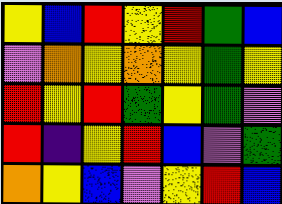[["yellow", "blue", "red", "yellow", "red", "green", "blue"], ["violet", "orange", "yellow", "orange", "yellow", "green", "yellow"], ["red", "yellow", "red", "green", "yellow", "green", "violet"], ["red", "indigo", "yellow", "red", "blue", "violet", "green"], ["orange", "yellow", "blue", "violet", "yellow", "red", "blue"]]